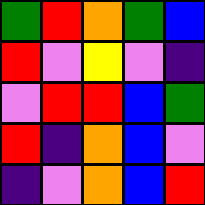[["green", "red", "orange", "green", "blue"], ["red", "violet", "yellow", "violet", "indigo"], ["violet", "red", "red", "blue", "green"], ["red", "indigo", "orange", "blue", "violet"], ["indigo", "violet", "orange", "blue", "red"]]